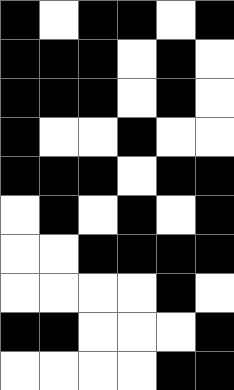[["black", "white", "black", "black", "white", "black"], ["black", "black", "black", "white", "black", "white"], ["black", "black", "black", "white", "black", "white"], ["black", "white", "white", "black", "white", "white"], ["black", "black", "black", "white", "black", "black"], ["white", "black", "white", "black", "white", "black"], ["white", "white", "black", "black", "black", "black"], ["white", "white", "white", "white", "black", "white"], ["black", "black", "white", "white", "white", "black"], ["white", "white", "white", "white", "black", "black"]]